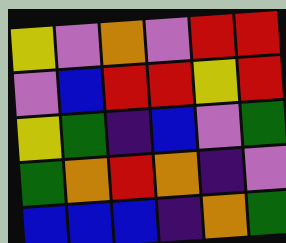[["yellow", "violet", "orange", "violet", "red", "red"], ["violet", "blue", "red", "red", "yellow", "red"], ["yellow", "green", "indigo", "blue", "violet", "green"], ["green", "orange", "red", "orange", "indigo", "violet"], ["blue", "blue", "blue", "indigo", "orange", "green"]]